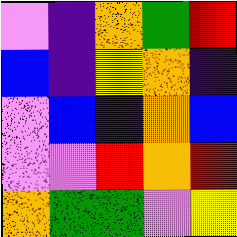[["violet", "indigo", "orange", "green", "red"], ["blue", "indigo", "yellow", "orange", "indigo"], ["violet", "blue", "indigo", "orange", "blue"], ["violet", "violet", "red", "orange", "red"], ["orange", "green", "green", "violet", "yellow"]]